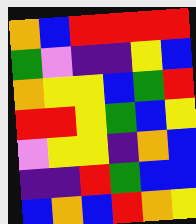[["orange", "blue", "red", "red", "red", "red"], ["green", "violet", "indigo", "indigo", "yellow", "blue"], ["orange", "yellow", "yellow", "blue", "green", "red"], ["red", "red", "yellow", "green", "blue", "yellow"], ["violet", "yellow", "yellow", "indigo", "orange", "blue"], ["indigo", "indigo", "red", "green", "blue", "blue"], ["blue", "orange", "blue", "red", "orange", "yellow"]]